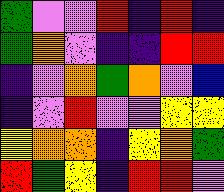[["green", "violet", "violet", "red", "indigo", "red", "indigo"], ["green", "orange", "violet", "indigo", "indigo", "red", "red"], ["indigo", "violet", "orange", "green", "orange", "violet", "blue"], ["indigo", "violet", "red", "violet", "violet", "yellow", "yellow"], ["yellow", "orange", "orange", "indigo", "yellow", "orange", "green"], ["red", "green", "yellow", "indigo", "red", "red", "violet"]]